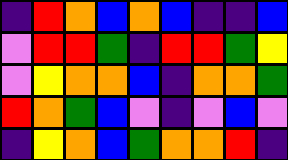[["indigo", "red", "orange", "blue", "orange", "blue", "indigo", "indigo", "blue"], ["violet", "red", "red", "green", "indigo", "red", "red", "green", "yellow"], ["violet", "yellow", "orange", "orange", "blue", "indigo", "orange", "orange", "green"], ["red", "orange", "green", "blue", "violet", "indigo", "violet", "blue", "violet"], ["indigo", "yellow", "orange", "blue", "green", "orange", "orange", "red", "indigo"]]